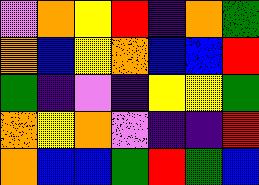[["violet", "orange", "yellow", "red", "indigo", "orange", "green"], ["orange", "blue", "yellow", "orange", "blue", "blue", "red"], ["green", "indigo", "violet", "indigo", "yellow", "yellow", "green"], ["orange", "yellow", "orange", "violet", "indigo", "indigo", "red"], ["orange", "blue", "blue", "green", "red", "green", "blue"]]